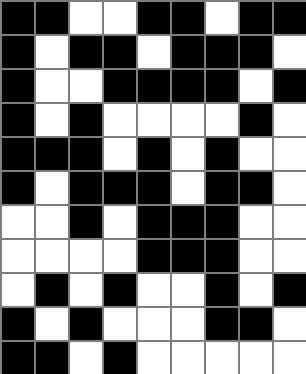[["black", "black", "white", "white", "black", "black", "white", "black", "black"], ["black", "white", "black", "black", "white", "black", "black", "black", "white"], ["black", "white", "white", "black", "black", "black", "black", "white", "black"], ["black", "white", "black", "white", "white", "white", "white", "black", "white"], ["black", "black", "black", "white", "black", "white", "black", "white", "white"], ["black", "white", "black", "black", "black", "white", "black", "black", "white"], ["white", "white", "black", "white", "black", "black", "black", "white", "white"], ["white", "white", "white", "white", "black", "black", "black", "white", "white"], ["white", "black", "white", "black", "white", "white", "black", "white", "black"], ["black", "white", "black", "white", "white", "white", "black", "black", "white"], ["black", "black", "white", "black", "white", "white", "white", "white", "white"]]